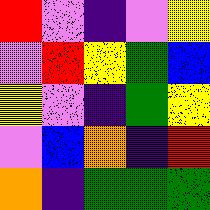[["red", "violet", "indigo", "violet", "yellow"], ["violet", "red", "yellow", "green", "blue"], ["yellow", "violet", "indigo", "green", "yellow"], ["violet", "blue", "orange", "indigo", "red"], ["orange", "indigo", "green", "green", "green"]]